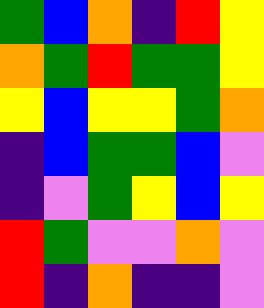[["green", "blue", "orange", "indigo", "red", "yellow"], ["orange", "green", "red", "green", "green", "yellow"], ["yellow", "blue", "yellow", "yellow", "green", "orange"], ["indigo", "blue", "green", "green", "blue", "violet"], ["indigo", "violet", "green", "yellow", "blue", "yellow"], ["red", "green", "violet", "violet", "orange", "violet"], ["red", "indigo", "orange", "indigo", "indigo", "violet"]]